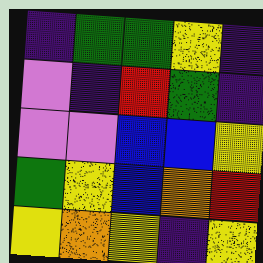[["indigo", "green", "green", "yellow", "indigo"], ["violet", "indigo", "red", "green", "indigo"], ["violet", "violet", "blue", "blue", "yellow"], ["green", "yellow", "blue", "orange", "red"], ["yellow", "orange", "yellow", "indigo", "yellow"]]